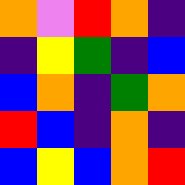[["orange", "violet", "red", "orange", "indigo"], ["indigo", "yellow", "green", "indigo", "blue"], ["blue", "orange", "indigo", "green", "orange"], ["red", "blue", "indigo", "orange", "indigo"], ["blue", "yellow", "blue", "orange", "red"]]